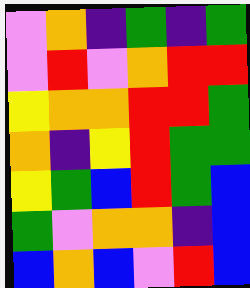[["violet", "orange", "indigo", "green", "indigo", "green"], ["violet", "red", "violet", "orange", "red", "red"], ["yellow", "orange", "orange", "red", "red", "green"], ["orange", "indigo", "yellow", "red", "green", "green"], ["yellow", "green", "blue", "red", "green", "blue"], ["green", "violet", "orange", "orange", "indigo", "blue"], ["blue", "orange", "blue", "violet", "red", "blue"]]